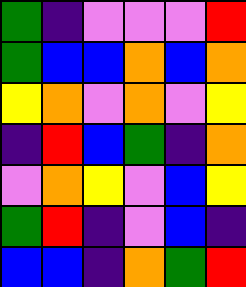[["green", "indigo", "violet", "violet", "violet", "red"], ["green", "blue", "blue", "orange", "blue", "orange"], ["yellow", "orange", "violet", "orange", "violet", "yellow"], ["indigo", "red", "blue", "green", "indigo", "orange"], ["violet", "orange", "yellow", "violet", "blue", "yellow"], ["green", "red", "indigo", "violet", "blue", "indigo"], ["blue", "blue", "indigo", "orange", "green", "red"]]